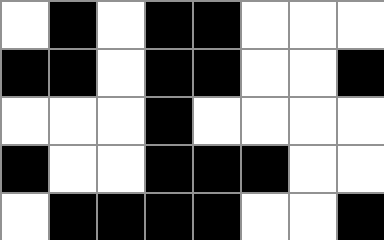[["white", "black", "white", "black", "black", "white", "white", "white"], ["black", "black", "white", "black", "black", "white", "white", "black"], ["white", "white", "white", "black", "white", "white", "white", "white"], ["black", "white", "white", "black", "black", "black", "white", "white"], ["white", "black", "black", "black", "black", "white", "white", "black"]]